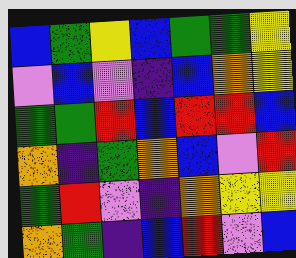[["blue", "green", "yellow", "blue", "green", "green", "yellow"], ["violet", "blue", "violet", "indigo", "blue", "orange", "yellow"], ["green", "green", "red", "blue", "red", "red", "blue"], ["orange", "indigo", "green", "orange", "blue", "violet", "red"], ["green", "red", "violet", "indigo", "orange", "yellow", "yellow"], ["orange", "green", "indigo", "blue", "red", "violet", "blue"]]